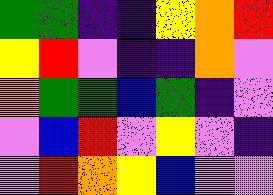[["green", "green", "indigo", "indigo", "yellow", "orange", "red"], ["yellow", "red", "violet", "indigo", "indigo", "orange", "violet"], ["orange", "green", "green", "blue", "green", "indigo", "violet"], ["violet", "blue", "red", "violet", "yellow", "violet", "indigo"], ["violet", "red", "orange", "yellow", "blue", "violet", "violet"]]